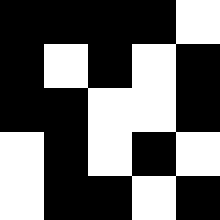[["black", "black", "black", "black", "white"], ["black", "white", "black", "white", "black"], ["black", "black", "white", "white", "black"], ["white", "black", "white", "black", "white"], ["white", "black", "black", "white", "black"]]